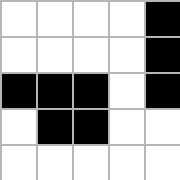[["white", "white", "white", "white", "black"], ["white", "white", "white", "white", "black"], ["black", "black", "black", "white", "black"], ["white", "black", "black", "white", "white"], ["white", "white", "white", "white", "white"]]